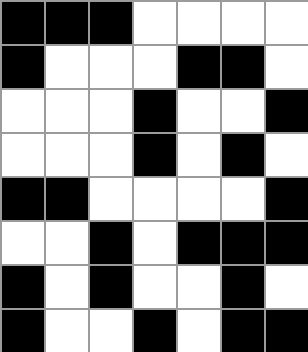[["black", "black", "black", "white", "white", "white", "white"], ["black", "white", "white", "white", "black", "black", "white"], ["white", "white", "white", "black", "white", "white", "black"], ["white", "white", "white", "black", "white", "black", "white"], ["black", "black", "white", "white", "white", "white", "black"], ["white", "white", "black", "white", "black", "black", "black"], ["black", "white", "black", "white", "white", "black", "white"], ["black", "white", "white", "black", "white", "black", "black"]]